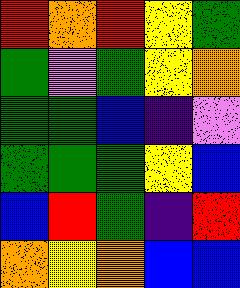[["red", "orange", "red", "yellow", "green"], ["green", "violet", "green", "yellow", "orange"], ["green", "green", "blue", "indigo", "violet"], ["green", "green", "green", "yellow", "blue"], ["blue", "red", "green", "indigo", "red"], ["orange", "yellow", "orange", "blue", "blue"]]